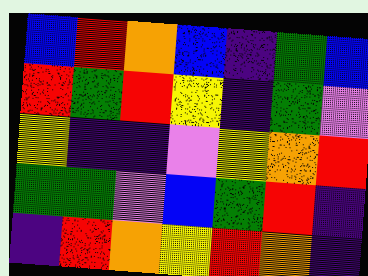[["blue", "red", "orange", "blue", "indigo", "green", "blue"], ["red", "green", "red", "yellow", "indigo", "green", "violet"], ["yellow", "indigo", "indigo", "violet", "yellow", "orange", "red"], ["green", "green", "violet", "blue", "green", "red", "indigo"], ["indigo", "red", "orange", "yellow", "red", "orange", "indigo"]]